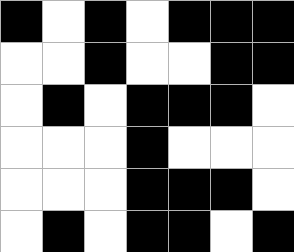[["black", "white", "black", "white", "black", "black", "black"], ["white", "white", "black", "white", "white", "black", "black"], ["white", "black", "white", "black", "black", "black", "white"], ["white", "white", "white", "black", "white", "white", "white"], ["white", "white", "white", "black", "black", "black", "white"], ["white", "black", "white", "black", "black", "white", "black"]]